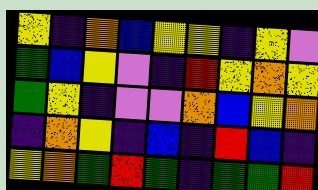[["yellow", "indigo", "orange", "blue", "yellow", "yellow", "indigo", "yellow", "violet"], ["green", "blue", "yellow", "violet", "indigo", "red", "yellow", "orange", "yellow"], ["green", "yellow", "indigo", "violet", "violet", "orange", "blue", "yellow", "orange"], ["indigo", "orange", "yellow", "indigo", "blue", "indigo", "red", "blue", "indigo"], ["yellow", "orange", "green", "red", "green", "indigo", "green", "green", "red"]]